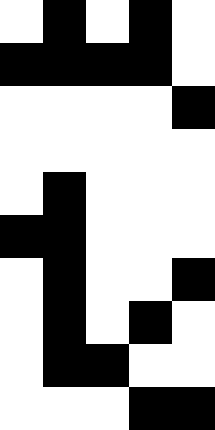[["white", "black", "white", "black", "white"], ["black", "black", "black", "black", "white"], ["white", "white", "white", "white", "black"], ["white", "white", "white", "white", "white"], ["white", "black", "white", "white", "white"], ["black", "black", "white", "white", "white"], ["white", "black", "white", "white", "black"], ["white", "black", "white", "black", "white"], ["white", "black", "black", "white", "white"], ["white", "white", "white", "black", "black"]]